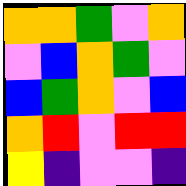[["orange", "orange", "green", "violet", "orange"], ["violet", "blue", "orange", "green", "violet"], ["blue", "green", "orange", "violet", "blue"], ["orange", "red", "violet", "red", "red"], ["yellow", "indigo", "violet", "violet", "indigo"]]